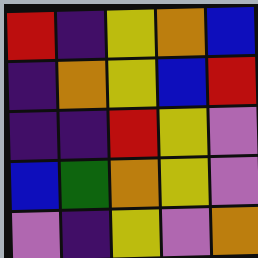[["red", "indigo", "yellow", "orange", "blue"], ["indigo", "orange", "yellow", "blue", "red"], ["indigo", "indigo", "red", "yellow", "violet"], ["blue", "green", "orange", "yellow", "violet"], ["violet", "indigo", "yellow", "violet", "orange"]]